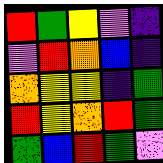[["red", "green", "yellow", "violet", "indigo"], ["violet", "red", "orange", "blue", "indigo"], ["orange", "yellow", "yellow", "indigo", "green"], ["red", "yellow", "orange", "red", "green"], ["green", "blue", "red", "green", "violet"]]